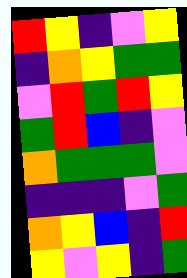[["red", "yellow", "indigo", "violet", "yellow"], ["indigo", "orange", "yellow", "green", "green"], ["violet", "red", "green", "red", "yellow"], ["green", "red", "blue", "indigo", "violet"], ["orange", "green", "green", "green", "violet"], ["indigo", "indigo", "indigo", "violet", "green"], ["orange", "yellow", "blue", "indigo", "red"], ["yellow", "violet", "yellow", "indigo", "green"]]